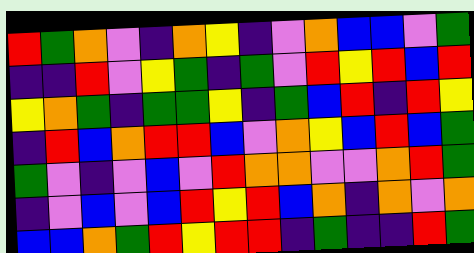[["red", "green", "orange", "violet", "indigo", "orange", "yellow", "indigo", "violet", "orange", "blue", "blue", "violet", "green"], ["indigo", "indigo", "red", "violet", "yellow", "green", "indigo", "green", "violet", "red", "yellow", "red", "blue", "red"], ["yellow", "orange", "green", "indigo", "green", "green", "yellow", "indigo", "green", "blue", "red", "indigo", "red", "yellow"], ["indigo", "red", "blue", "orange", "red", "red", "blue", "violet", "orange", "yellow", "blue", "red", "blue", "green"], ["green", "violet", "indigo", "violet", "blue", "violet", "red", "orange", "orange", "violet", "violet", "orange", "red", "green"], ["indigo", "violet", "blue", "violet", "blue", "red", "yellow", "red", "blue", "orange", "indigo", "orange", "violet", "orange"], ["blue", "blue", "orange", "green", "red", "yellow", "red", "red", "indigo", "green", "indigo", "indigo", "red", "green"]]